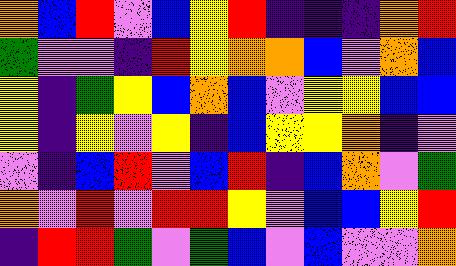[["orange", "blue", "red", "violet", "blue", "yellow", "red", "indigo", "indigo", "indigo", "orange", "red"], ["green", "violet", "violet", "indigo", "red", "yellow", "orange", "orange", "blue", "violet", "orange", "blue"], ["yellow", "indigo", "green", "yellow", "blue", "orange", "blue", "violet", "yellow", "yellow", "blue", "blue"], ["yellow", "indigo", "yellow", "violet", "yellow", "indigo", "blue", "yellow", "yellow", "orange", "indigo", "violet"], ["violet", "indigo", "blue", "red", "violet", "blue", "red", "indigo", "blue", "orange", "violet", "green"], ["orange", "violet", "red", "violet", "red", "red", "yellow", "violet", "blue", "blue", "yellow", "red"], ["indigo", "red", "red", "green", "violet", "green", "blue", "violet", "blue", "violet", "violet", "orange"]]